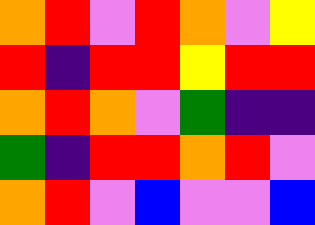[["orange", "red", "violet", "red", "orange", "violet", "yellow"], ["red", "indigo", "red", "red", "yellow", "red", "red"], ["orange", "red", "orange", "violet", "green", "indigo", "indigo"], ["green", "indigo", "red", "red", "orange", "red", "violet"], ["orange", "red", "violet", "blue", "violet", "violet", "blue"]]